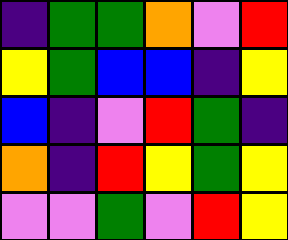[["indigo", "green", "green", "orange", "violet", "red"], ["yellow", "green", "blue", "blue", "indigo", "yellow"], ["blue", "indigo", "violet", "red", "green", "indigo"], ["orange", "indigo", "red", "yellow", "green", "yellow"], ["violet", "violet", "green", "violet", "red", "yellow"]]